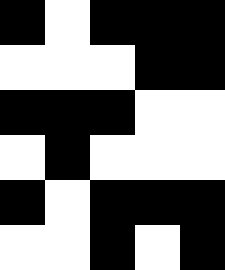[["black", "white", "black", "black", "black"], ["white", "white", "white", "black", "black"], ["black", "black", "black", "white", "white"], ["white", "black", "white", "white", "white"], ["black", "white", "black", "black", "black"], ["white", "white", "black", "white", "black"]]